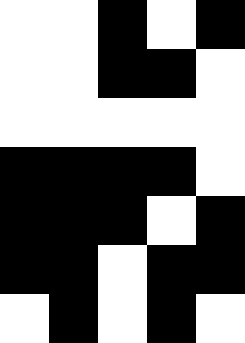[["white", "white", "black", "white", "black"], ["white", "white", "black", "black", "white"], ["white", "white", "white", "white", "white"], ["black", "black", "black", "black", "white"], ["black", "black", "black", "white", "black"], ["black", "black", "white", "black", "black"], ["white", "black", "white", "black", "white"]]